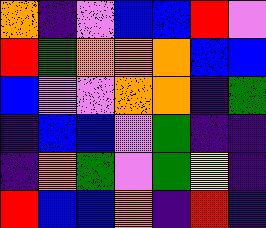[["orange", "indigo", "violet", "blue", "blue", "red", "violet"], ["red", "green", "orange", "orange", "orange", "blue", "blue"], ["blue", "violet", "violet", "orange", "orange", "indigo", "green"], ["indigo", "blue", "blue", "violet", "green", "indigo", "indigo"], ["indigo", "orange", "green", "violet", "green", "yellow", "indigo"], ["red", "blue", "blue", "orange", "indigo", "red", "indigo"]]